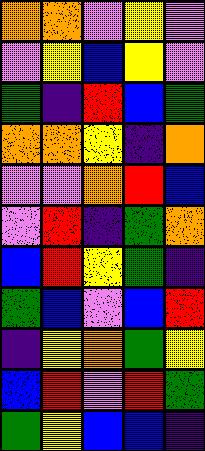[["orange", "orange", "violet", "yellow", "violet"], ["violet", "yellow", "blue", "yellow", "violet"], ["green", "indigo", "red", "blue", "green"], ["orange", "orange", "yellow", "indigo", "orange"], ["violet", "violet", "orange", "red", "blue"], ["violet", "red", "indigo", "green", "orange"], ["blue", "red", "yellow", "green", "indigo"], ["green", "blue", "violet", "blue", "red"], ["indigo", "yellow", "orange", "green", "yellow"], ["blue", "red", "violet", "red", "green"], ["green", "yellow", "blue", "blue", "indigo"]]